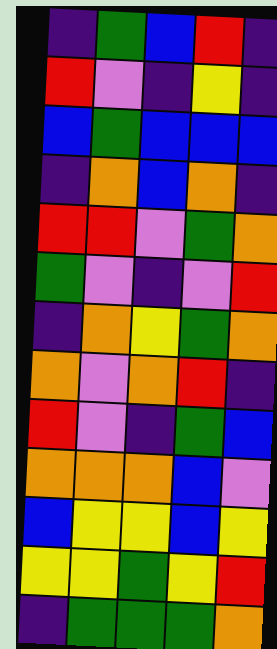[["indigo", "green", "blue", "red", "indigo"], ["red", "violet", "indigo", "yellow", "indigo"], ["blue", "green", "blue", "blue", "blue"], ["indigo", "orange", "blue", "orange", "indigo"], ["red", "red", "violet", "green", "orange"], ["green", "violet", "indigo", "violet", "red"], ["indigo", "orange", "yellow", "green", "orange"], ["orange", "violet", "orange", "red", "indigo"], ["red", "violet", "indigo", "green", "blue"], ["orange", "orange", "orange", "blue", "violet"], ["blue", "yellow", "yellow", "blue", "yellow"], ["yellow", "yellow", "green", "yellow", "red"], ["indigo", "green", "green", "green", "orange"]]